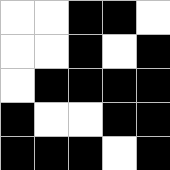[["white", "white", "black", "black", "white"], ["white", "white", "black", "white", "black"], ["white", "black", "black", "black", "black"], ["black", "white", "white", "black", "black"], ["black", "black", "black", "white", "black"]]